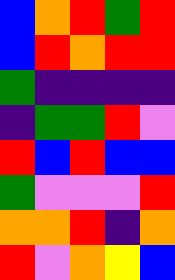[["blue", "orange", "red", "green", "red"], ["blue", "red", "orange", "red", "red"], ["green", "indigo", "indigo", "indigo", "indigo"], ["indigo", "green", "green", "red", "violet"], ["red", "blue", "red", "blue", "blue"], ["green", "violet", "violet", "violet", "red"], ["orange", "orange", "red", "indigo", "orange"], ["red", "violet", "orange", "yellow", "blue"]]